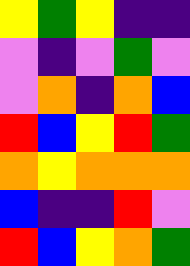[["yellow", "green", "yellow", "indigo", "indigo"], ["violet", "indigo", "violet", "green", "violet"], ["violet", "orange", "indigo", "orange", "blue"], ["red", "blue", "yellow", "red", "green"], ["orange", "yellow", "orange", "orange", "orange"], ["blue", "indigo", "indigo", "red", "violet"], ["red", "blue", "yellow", "orange", "green"]]